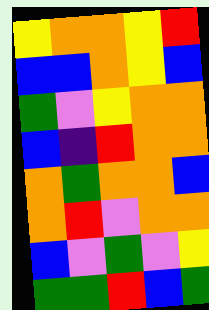[["yellow", "orange", "orange", "yellow", "red"], ["blue", "blue", "orange", "yellow", "blue"], ["green", "violet", "yellow", "orange", "orange"], ["blue", "indigo", "red", "orange", "orange"], ["orange", "green", "orange", "orange", "blue"], ["orange", "red", "violet", "orange", "orange"], ["blue", "violet", "green", "violet", "yellow"], ["green", "green", "red", "blue", "green"]]